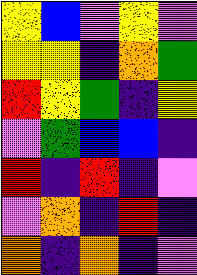[["yellow", "blue", "violet", "yellow", "violet"], ["yellow", "yellow", "indigo", "orange", "green"], ["red", "yellow", "green", "indigo", "yellow"], ["violet", "green", "blue", "blue", "indigo"], ["red", "indigo", "red", "indigo", "violet"], ["violet", "orange", "indigo", "red", "indigo"], ["orange", "indigo", "orange", "indigo", "violet"]]